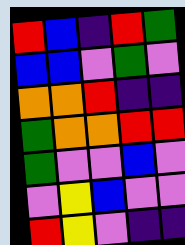[["red", "blue", "indigo", "red", "green"], ["blue", "blue", "violet", "green", "violet"], ["orange", "orange", "red", "indigo", "indigo"], ["green", "orange", "orange", "red", "red"], ["green", "violet", "violet", "blue", "violet"], ["violet", "yellow", "blue", "violet", "violet"], ["red", "yellow", "violet", "indigo", "indigo"]]